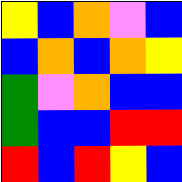[["yellow", "blue", "orange", "violet", "blue"], ["blue", "orange", "blue", "orange", "yellow"], ["green", "violet", "orange", "blue", "blue"], ["green", "blue", "blue", "red", "red"], ["red", "blue", "red", "yellow", "blue"]]